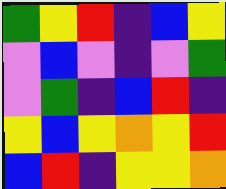[["green", "yellow", "red", "indigo", "blue", "yellow"], ["violet", "blue", "violet", "indigo", "violet", "green"], ["violet", "green", "indigo", "blue", "red", "indigo"], ["yellow", "blue", "yellow", "orange", "yellow", "red"], ["blue", "red", "indigo", "yellow", "yellow", "orange"]]